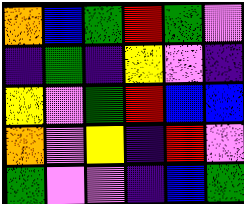[["orange", "blue", "green", "red", "green", "violet"], ["indigo", "green", "indigo", "yellow", "violet", "indigo"], ["yellow", "violet", "green", "red", "blue", "blue"], ["orange", "violet", "yellow", "indigo", "red", "violet"], ["green", "violet", "violet", "indigo", "blue", "green"]]